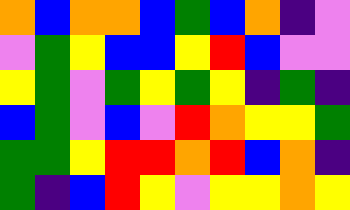[["orange", "blue", "orange", "orange", "blue", "green", "blue", "orange", "indigo", "violet"], ["violet", "green", "yellow", "blue", "blue", "yellow", "red", "blue", "violet", "violet"], ["yellow", "green", "violet", "green", "yellow", "green", "yellow", "indigo", "green", "indigo"], ["blue", "green", "violet", "blue", "violet", "red", "orange", "yellow", "yellow", "green"], ["green", "green", "yellow", "red", "red", "orange", "red", "blue", "orange", "indigo"], ["green", "indigo", "blue", "red", "yellow", "violet", "yellow", "yellow", "orange", "yellow"]]